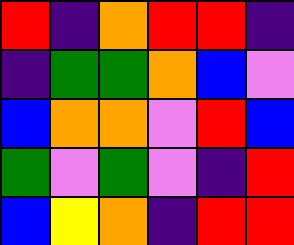[["red", "indigo", "orange", "red", "red", "indigo"], ["indigo", "green", "green", "orange", "blue", "violet"], ["blue", "orange", "orange", "violet", "red", "blue"], ["green", "violet", "green", "violet", "indigo", "red"], ["blue", "yellow", "orange", "indigo", "red", "red"]]